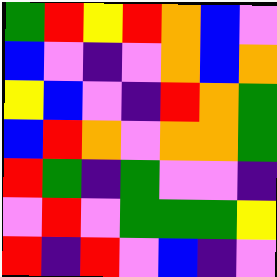[["green", "red", "yellow", "red", "orange", "blue", "violet"], ["blue", "violet", "indigo", "violet", "orange", "blue", "orange"], ["yellow", "blue", "violet", "indigo", "red", "orange", "green"], ["blue", "red", "orange", "violet", "orange", "orange", "green"], ["red", "green", "indigo", "green", "violet", "violet", "indigo"], ["violet", "red", "violet", "green", "green", "green", "yellow"], ["red", "indigo", "red", "violet", "blue", "indigo", "violet"]]